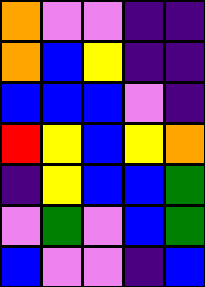[["orange", "violet", "violet", "indigo", "indigo"], ["orange", "blue", "yellow", "indigo", "indigo"], ["blue", "blue", "blue", "violet", "indigo"], ["red", "yellow", "blue", "yellow", "orange"], ["indigo", "yellow", "blue", "blue", "green"], ["violet", "green", "violet", "blue", "green"], ["blue", "violet", "violet", "indigo", "blue"]]